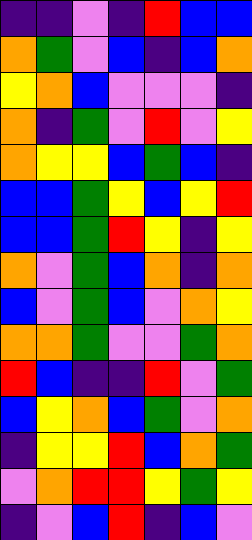[["indigo", "indigo", "violet", "indigo", "red", "blue", "blue"], ["orange", "green", "violet", "blue", "indigo", "blue", "orange"], ["yellow", "orange", "blue", "violet", "violet", "violet", "indigo"], ["orange", "indigo", "green", "violet", "red", "violet", "yellow"], ["orange", "yellow", "yellow", "blue", "green", "blue", "indigo"], ["blue", "blue", "green", "yellow", "blue", "yellow", "red"], ["blue", "blue", "green", "red", "yellow", "indigo", "yellow"], ["orange", "violet", "green", "blue", "orange", "indigo", "orange"], ["blue", "violet", "green", "blue", "violet", "orange", "yellow"], ["orange", "orange", "green", "violet", "violet", "green", "orange"], ["red", "blue", "indigo", "indigo", "red", "violet", "green"], ["blue", "yellow", "orange", "blue", "green", "violet", "orange"], ["indigo", "yellow", "yellow", "red", "blue", "orange", "green"], ["violet", "orange", "red", "red", "yellow", "green", "yellow"], ["indigo", "violet", "blue", "red", "indigo", "blue", "violet"]]